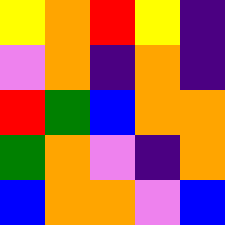[["yellow", "orange", "red", "yellow", "indigo"], ["violet", "orange", "indigo", "orange", "indigo"], ["red", "green", "blue", "orange", "orange"], ["green", "orange", "violet", "indigo", "orange"], ["blue", "orange", "orange", "violet", "blue"]]